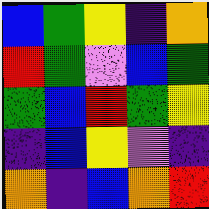[["blue", "green", "yellow", "indigo", "orange"], ["red", "green", "violet", "blue", "green"], ["green", "blue", "red", "green", "yellow"], ["indigo", "blue", "yellow", "violet", "indigo"], ["orange", "indigo", "blue", "orange", "red"]]